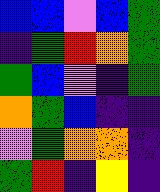[["blue", "blue", "violet", "blue", "green"], ["indigo", "green", "red", "orange", "green"], ["green", "blue", "violet", "indigo", "green"], ["orange", "green", "blue", "indigo", "indigo"], ["violet", "green", "orange", "orange", "indigo"], ["green", "red", "indigo", "yellow", "indigo"]]